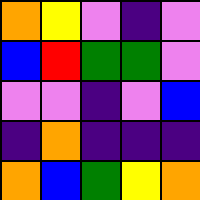[["orange", "yellow", "violet", "indigo", "violet"], ["blue", "red", "green", "green", "violet"], ["violet", "violet", "indigo", "violet", "blue"], ["indigo", "orange", "indigo", "indigo", "indigo"], ["orange", "blue", "green", "yellow", "orange"]]